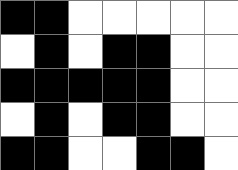[["black", "black", "white", "white", "white", "white", "white"], ["white", "black", "white", "black", "black", "white", "white"], ["black", "black", "black", "black", "black", "white", "white"], ["white", "black", "white", "black", "black", "white", "white"], ["black", "black", "white", "white", "black", "black", "white"]]